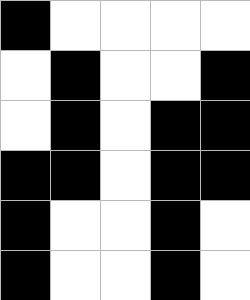[["black", "white", "white", "white", "white"], ["white", "black", "white", "white", "black"], ["white", "black", "white", "black", "black"], ["black", "black", "white", "black", "black"], ["black", "white", "white", "black", "white"], ["black", "white", "white", "black", "white"]]